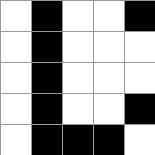[["white", "black", "white", "white", "black"], ["white", "black", "white", "white", "white"], ["white", "black", "white", "white", "white"], ["white", "black", "white", "white", "black"], ["white", "black", "black", "black", "white"]]